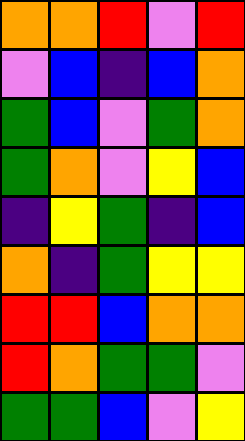[["orange", "orange", "red", "violet", "red"], ["violet", "blue", "indigo", "blue", "orange"], ["green", "blue", "violet", "green", "orange"], ["green", "orange", "violet", "yellow", "blue"], ["indigo", "yellow", "green", "indigo", "blue"], ["orange", "indigo", "green", "yellow", "yellow"], ["red", "red", "blue", "orange", "orange"], ["red", "orange", "green", "green", "violet"], ["green", "green", "blue", "violet", "yellow"]]